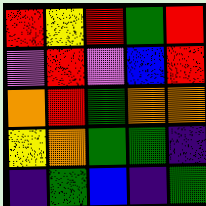[["red", "yellow", "red", "green", "red"], ["violet", "red", "violet", "blue", "red"], ["orange", "red", "green", "orange", "orange"], ["yellow", "orange", "green", "green", "indigo"], ["indigo", "green", "blue", "indigo", "green"]]